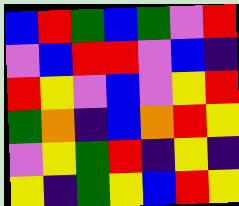[["blue", "red", "green", "blue", "green", "violet", "red"], ["violet", "blue", "red", "red", "violet", "blue", "indigo"], ["red", "yellow", "violet", "blue", "violet", "yellow", "red"], ["green", "orange", "indigo", "blue", "orange", "red", "yellow"], ["violet", "yellow", "green", "red", "indigo", "yellow", "indigo"], ["yellow", "indigo", "green", "yellow", "blue", "red", "yellow"]]